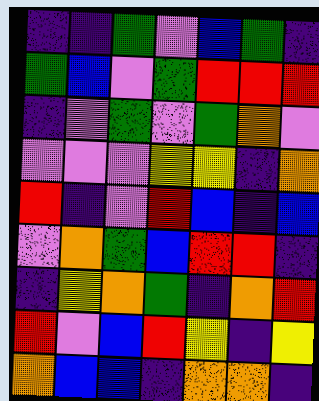[["indigo", "indigo", "green", "violet", "blue", "green", "indigo"], ["green", "blue", "violet", "green", "red", "red", "red"], ["indigo", "violet", "green", "violet", "green", "orange", "violet"], ["violet", "violet", "violet", "yellow", "yellow", "indigo", "orange"], ["red", "indigo", "violet", "red", "blue", "indigo", "blue"], ["violet", "orange", "green", "blue", "red", "red", "indigo"], ["indigo", "yellow", "orange", "green", "indigo", "orange", "red"], ["red", "violet", "blue", "red", "yellow", "indigo", "yellow"], ["orange", "blue", "blue", "indigo", "orange", "orange", "indigo"]]